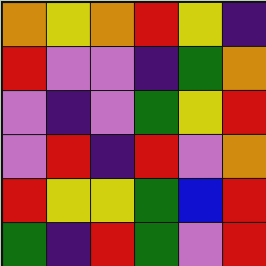[["orange", "yellow", "orange", "red", "yellow", "indigo"], ["red", "violet", "violet", "indigo", "green", "orange"], ["violet", "indigo", "violet", "green", "yellow", "red"], ["violet", "red", "indigo", "red", "violet", "orange"], ["red", "yellow", "yellow", "green", "blue", "red"], ["green", "indigo", "red", "green", "violet", "red"]]